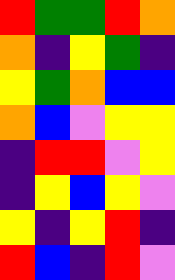[["red", "green", "green", "red", "orange"], ["orange", "indigo", "yellow", "green", "indigo"], ["yellow", "green", "orange", "blue", "blue"], ["orange", "blue", "violet", "yellow", "yellow"], ["indigo", "red", "red", "violet", "yellow"], ["indigo", "yellow", "blue", "yellow", "violet"], ["yellow", "indigo", "yellow", "red", "indigo"], ["red", "blue", "indigo", "red", "violet"]]